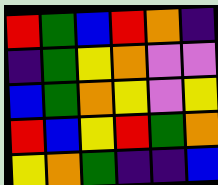[["red", "green", "blue", "red", "orange", "indigo"], ["indigo", "green", "yellow", "orange", "violet", "violet"], ["blue", "green", "orange", "yellow", "violet", "yellow"], ["red", "blue", "yellow", "red", "green", "orange"], ["yellow", "orange", "green", "indigo", "indigo", "blue"]]